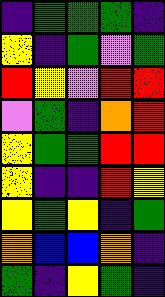[["indigo", "green", "green", "green", "indigo"], ["yellow", "indigo", "green", "violet", "green"], ["red", "yellow", "violet", "red", "red"], ["violet", "green", "indigo", "orange", "red"], ["yellow", "green", "green", "red", "red"], ["yellow", "indigo", "indigo", "red", "yellow"], ["yellow", "green", "yellow", "indigo", "green"], ["orange", "blue", "blue", "orange", "indigo"], ["green", "indigo", "yellow", "green", "indigo"]]